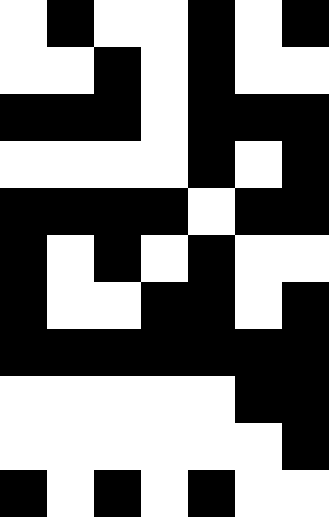[["white", "black", "white", "white", "black", "white", "black"], ["white", "white", "black", "white", "black", "white", "white"], ["black", "black", "black", "white", "black", "black", "black"], ["white", "white", "white", "white", "black", "white", "black"], ["black", "black", "black", "black", "white", "black", "black"], ["black", "white", "black", "white", "black", "white", "white"], ["black", "white", "white", "black", "black", "white", "black"], ["black", "black", "black", "black", "black", "black", "black"], ["white", "white", "white", "white", "white", "black", "black"], ["white", "white", "white", "white", "white", "white", "black"], ["black", "white", "black", "white", "black", "white", "white"]]